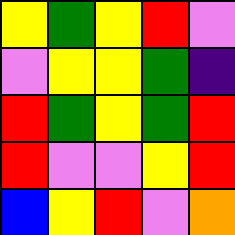[["yellow", "green", "yellow", "red", "violet"], ["violet", "yellow", "yellow", "green", "indigo"], ["red", "green", "yellow", "green", "red"], ["red", "violet", "violet", "yellow", "red"], ["blue", "yellow", "red", "violet", "orange"]]